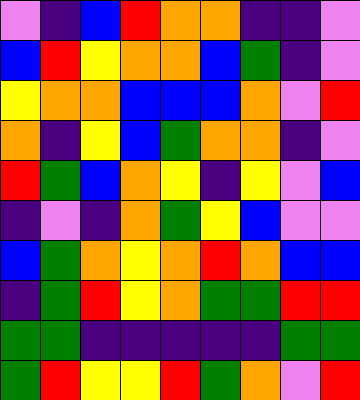[["violet", "indigo", "blue", "red", "orange", "orange", "indigo", "indigo", "violet"], ["blue", "red", "yellow", "orange", "orange", "blue", "green", "indigo", "violet"], ["yellow", "orange", "orange", "blue", "blue", "blue", "orange", "violet", "red"], ["orange", "indigo", "yellow", "blue", "green", "orange", "orange", "indigo", "violet"], ["red", "green", "blue", "orange", "yellow", "indigo", "yellow", "violet", "blue"], ["indigo", "violet", "indigo", "orange", "green", "yellow", "blue", "violet", "violet"], ["blue", "green", "orange", "yellow", "orange", "red", "orange", "blue", "blue"], ["indigo", "green", "red", "yellow", "orange", "green", "green", "red", "red"], ["green", "green", "indigo", "indigo", "indigo", "indigo", "indigo", "green", "green"], ["green", "red", "yellow", "yellow", "red", "green", "orange", "violet", "red"]]